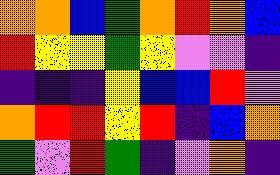[["orange", "orange", "blue", "green", "orange", "red", "orange", "blue"], ["red", "yellow", "yellow", "green", "yellow", "violet", "violet", "indigo"], ["indigo", "indigo", "indigo", "yellow", "blue", "blue", "red", "violet"], ["orange", "red", "red", "yellow", "red", "indigo", "blue", "orange"], ["green", "violet", "red", "green", "indigo", "violet", "orange", "indigo"]]